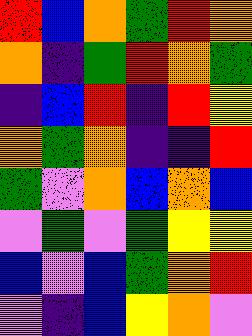[["red", "blue", "orange", "green", "red", "orange"], ["orange", "indigo", "green", "red", "orange", "green"], ["indigo", "blue", "red", "indigo", "red", "yellow"], ["orange", "green", "orange", "indigo", "indigo", "red"], ["green", "violet", "orange", "blue", "orange", "blue"], ["violet", "green", "violet", "green", "yellow", "yellow"], ["blue", "violet", "blue", "green", "orange", "red"], ["violet", "indigo", "blue", "yellow", "orange", "violet"]]